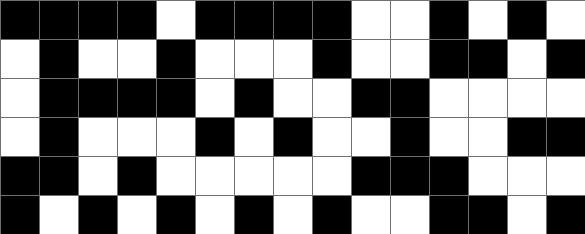[["black", "black", "black", "black", "white", "black", "black", "black", "black", "white", "white", "black", "white", "black", "white"], ["white", "black", "white", "white", "black", "white", "white", "white", "black", "white", "white", "black", "black", "white", "black"], ["white", "black", "black", "black", "black", "white", "black", "white", "white", "black", "black", "white", "white", "white", "white"], ["white", "black", "white", "white", "white", "black", "white", "black", "white", "white", "black", "white", "white", "black", "black"], ["black", "black", "white", "black", "white", "white", "white", "white", "white", "black", "black", "black", "white", "white", "white"], ["black", "white", "black", "white", "black", "white", "black", "white", "black", "white", "white", "black", "black", "white", "black"]]